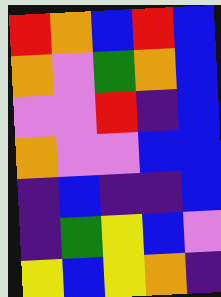[["red", "orange", "blue", "red", "blue"], ["orange", "violet", "green", "orange", "blue"], ["violet", "violet", "red", "indigo", "blue"], ["orange", "violet", "violet", "blue", "blue"], ["indigo", "blue", "indigo", "indigo", "blue"], ["indigo", "green", "yellow", "blue", "violet"], ["yellow", "blue", "yellow", "orange", "indigo"]]